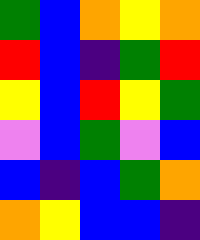[["green", "blue", "orange", "yellow", "orange"], ["red", "blue", "indigo", "green", "red"], ["yellow", "blue", "red", "yellow", "green"], ["violet", "blue", "green", "violet", "blue"], ["blue", "indigo", "blue", "green", "orange"], ["orange", "yellow", "blue", "blue", "indigo"]]